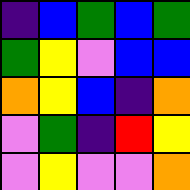[["indigo", "blue", "green", "blue", "green"], ["green", "yellow", "violet", "blue", "blue"], ["orange", "yellow", "blue", "indigo", "orange"], ["violet", "green", "indigo", "red", "yellow"], ["violet", "yellow", "violet", "violet", "orange"]]